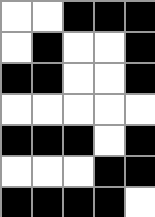[["white", "white", "black", "black", "black"], ["white", "black", "white", "white", "black"], ["black", "black", "white", "white", "black"], ["white", "white", "white", "white", "white"], ["black", "black", "black", "white", "black"], ["white", "white", "white", "black", "black"], ["black", "black", "black", "black", "white"]]